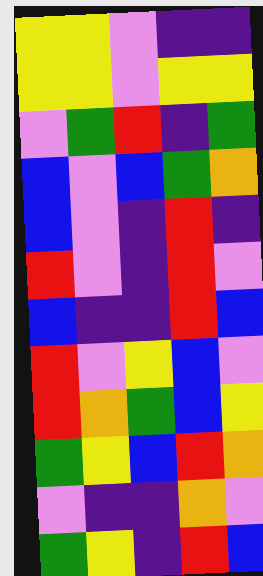[["yellow", "yellow", "violet", "indigo", "indigo"], ["yellow", "yellow", "violet", "yellow", "yellow"], ["violet", "green", "red", "indigo", "green"], ["blue", "violet", "blue", "green", "orange"], ["blue", "violet", "indigo", "red", "indigo"], ["red", "violet", "indigo", "red", "violet"], ["blue", "indigo", "indigo", "red", "blue"], ["red", "violet", "yellow", "blue", "violet"], ["red", "orange", "green", "blue", "yellow"], ["green", "yellow", "blue", "red", "orange"], ["violet", "indigo", "indigo", "orange", "violet"], ["green", "yellow", "indigo", "red", "blue"]]